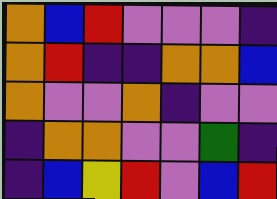[["orange", "blue", "red", "violet", "violet", "violet", "indigo"], ["orange", "red", "indigo", "indigo", "orange", "orange", "blue"], ["orange", "violet", "violet", "orange", "indigo", "violet", "violet"], ["indigo", "orange", "orange", "violet", "violet", "green", "indigo"], ["indigo", "blue", "yellow", "red", "violet", "blue", "red"]]